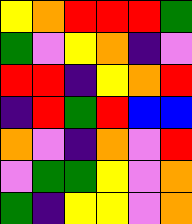[["yellow", "orange", "red", "red", "red", "green"], ["green", "violet", "yellow", "orange", "indigo", "violet"], ["red", "red", "indigo", "yellow", "orange", "red"], ["indigo", "red", "green", "red", "blue", "blue"], ["orange", "violet", "indigo", "orange", "violet", "red"], ["violet", "green", "green", "yellow", "violet", "orange"], ["green", "indigo", "yellow", "yellow", "violet", "orange"]]